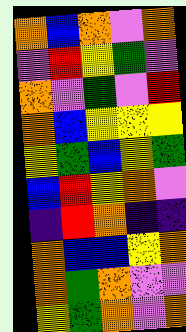[["orange", "blue", "orange", "violet", "orange"], ["violet", "red", "yellow", "green", "violet"], ["orange", "violet", "green", "violet", "red"], ["orange", "blue", "yellow", "yellow", "yellow"], ["yellow", "green", "blue", "yellow", "green"], ["blue", "red", "yellow", "orange", "violet"], ["indigo", "red", "orange", "indigo", "indigo"], ["orange", "blue", "blue", "yellow", "orange"], ["orange", "green", "orange", "violet", "violet"], ["yellow", "green", "orange", "violet", "orange"]]